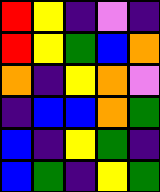[["red", "yellow", "indigo", "violet", "indigo"], ["red", "yellow", "green", "blue", "orange"], ["orange", "indigo", "yellow", "orange", "violet"], ["indigo", "blue", "blue", "orange", "green"], ["blue", "indigo", "yellow", "green", "indigo"], ["blue", "green", "indigo", "yellow", "green"]]